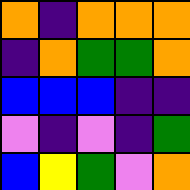[["orange", "indigo", "orange", "orange", "orange"], ["indigo", "orange", "green", "green", "orange"], ["blue", "blue", "blue", "indigo", "indigo"], ["violet", "indigo", "violet", "indigo", "green"], ["blue", "yellow", "green", "violet", "orange"]]